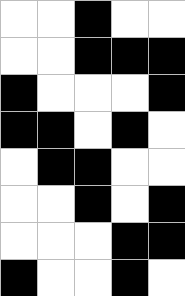[["white", "white", "black", "white", "white"], ["white", "white", "black", "black", "black"], ["black", "white", "white", "white", "black"], ["black", "black", "white", "black", "white"], ["white", "black", "black", "white", "white"], ["white", "white", "black", "white", "black"], ["white", "white", "white", "black", "black"], ["black", "white", "white", "black", "white"]]